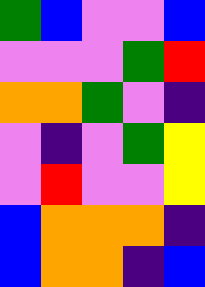[["green", "blue", "violet", "violet", "blue"], ["violet", "violet", "violet", "green", "red"], ["orange", "orange", "green", "violet", "indigo"], ["violet", "indigo", "violet", "green", "yellow"], ["violet", "red", "violet", "violet", "yellow"], ["blue", "orange", "orange", "orange", "indigo"], ["blue", "orange", "orange", "indigo", "blue"]]